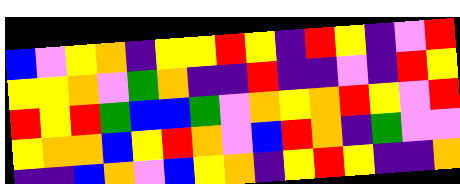[["blue", "violet", "yellow", "orange", "indigo", "yellow", "yellow", "red", "yellow", "indigo", "red", "yellow", "indigo", "violet", "red"], ["yellow", "yellow", "orange", "violet", "green", "orange", "indigo", "indigo", "red", "indigo", "indigo", "violet", "indigo", "red", "yellow"], ["red", "yellow", "red", "green", "blue", "blue", "green", "violet", "orange", "yellow", "orange", "red", "yellow", "violet", "red"], ["yellow", "orange", "orange", "blue", "yellow", "red", "orange", "violet", "blue", "red", "orange", "indigo", "green", "violet", "violet"], ["indigo", "indigo", "blue", "orange", "violet", "blue", "yellow", "orange", "indigo", "yellow", "red", "yellow", "indigo", "indigo", "orange"]]